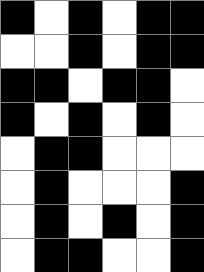[["black", "white", "black", "white", "black", "black"], ["white", "white", "black", "white", "black", "black"], ["black", "black", "white", "black", "black", "white"], ["black", "white", "black", "white", "black", "white"], ["white", "black", "black", "white", "white", "white"], ["white", "black", "white", "white", "white", "black"], ["white", "black", "white", "black", "white", "black"], ["white", "black", "black", "white", "white", "black"]]